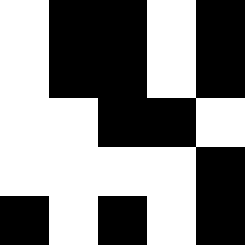[["white", "black", "black", "white", "black"], ["white", "black", "black", "white", "black"], ["white", "white", "black", "black", "white"], ["white", "white", "white", "white", "black"], ["black", "white", "black", "white", "black"]]